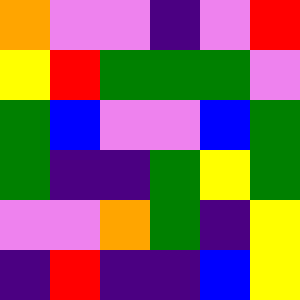[["orange", "violet", "violet", "indigo", "violet", "red"], ["yellow", "red", "green", "green", "green", "violet"], ["green", "blue", "violet", "violet", "blue", "green"], ["green", "indigo", "indigo", "green", "yellow", "green"], ["violet", "violet", "orange", "green", "indigo", "yellow"], ["indigo", "red", "indigo", "indigo", "blue", "yellow"]]